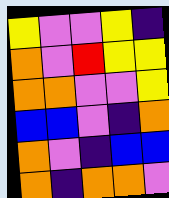[["yellow", "violet", "violet", "yellow", "indigo"], ["orange", "violet", "red", "yellow", "yellow"], ["orange", "orange", "violet", "violet", "yellow"], ["blue", "blue", "violet", "indigo", "orange"], ["orange", "violet", "indigo", "blue", "blue"], ["orange", "indigo", "orange", "orange", "violet"]]